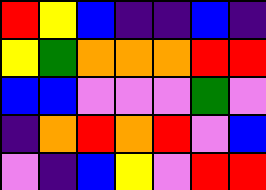[["red", "yellow", "blue", "indigo", "indigo", "blue", "indigo"], ["yellow", "green", "orange", "orange", "orange", "red", "red"], ["blue", "blue", "violet", "violet", "violet", "green", "violet"], ["indigo", "orange", "red", "orange", "red", "violet", "blue"], ["violet", "indigo", "blue", "yellow", "violet", "red", "red"]]